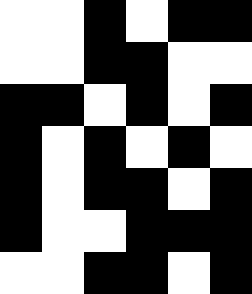[["white", "white", "black", "white", "black", "black"], ["white", "white", "black", "black", "white", "white"], ["black", "black", "white", "black", "white", "black"], ["black", "white", "black", "white", "black", "white"], ["black", "white", "black", "black", "white", "black"], ["black", "white", "white", "black", "black", "black"], ["white", "white", "black", "black", "white", "black"]]